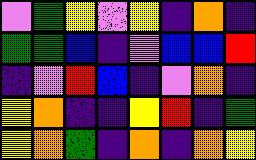[["violet", "green", "yellow", "violet", "yellow", "indigo", "orange", "indigo"], ["green", "green", "blue", "indigo", "violet", "blue", "blue", "red"], ["indigo", "violet", "red", "blue", "indigo", "violet", "orange", "indigo"], ["yellow", "orange", "indigo", "indigo", "yellow", "red", "indigo", "green"], ["yellow", "orange", "green", "indigo", "orange", "indigo", "orange", "yellow"]]